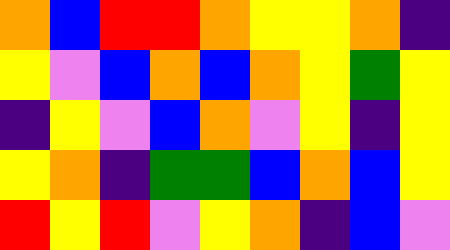[["orange", "blue", "red", "red", "orange", "yellow", "yellow", "orange", "indigo"], ["yellow", "violet", "blue", "orange", "blue", "orange", "yellow", "green", "yellow"], ["indigo", "yellow", "violet", "blue", "orange", "violet", "yellow", "indigo", "yellow"], ["yellow", "orange", "indigo", "green", "green", "blue", "orange", "blue", "yellow"], ["red", "yellow", "red", "violet", "yellow", "orange", "indigo", "blue", "violet"]]